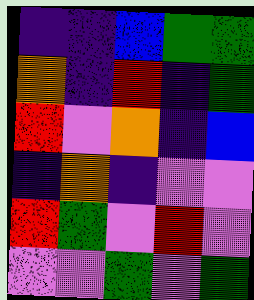[["indigo", "indigo", "blue", "green", "green"], ["orange", "indigo", "red", "indigo", "green"], ["red", "violet", "orange", "indigo", "blue"], ["indigo", "orange", "indigo", "violet", "violet"], ["red", "green", "violet", "red", "violet"], ["violet", "violet", "green", "violet", "green"]]